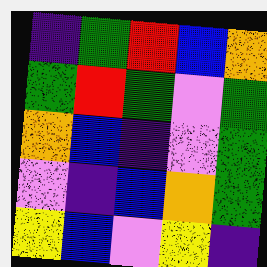[["indigo", "green", "red", "blue", "orange"], ["green", "red", "green", "violet", "green"], ["orange", "blue", "indigo", "violet", "green"], ["violet", "indigo", "blue", "orange", "green"], ["yellow", "blue", "violet", "yellow", "indigo"]]